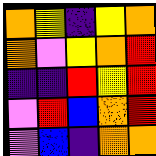[["orange", "yellow", "indigo", "yellow", "orange"], ["orange", "violet", "yellow", "orange", "red"], ["indigo", "indigo", "red", "yellow", "red"], ["violet", "red", "blue", "orange", "red"], ["violet", "blue", "indigo", "orange", "orange"]]